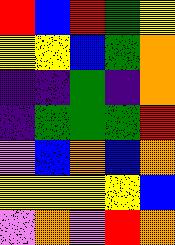[["red", "blue", "red", "green", "yellow"], ["yellow", "yellow", "blue", "green", "orange"], ["indigo", "indigo", "green", "indigo", "orange"], ["indigo", "green", "green", "green", "red"], ["violet", "blue", "orange", "blue", "orange"], ["yellow", "yellow", "yellow", "yellow", "blue"], ["violet", "orange", "violet", "red", "orange"]]